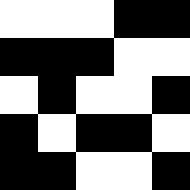[["white", "white", "white", "black", "black"], ["black", "black", "black", "white", "white"], ["white", "black", "white", "white", "black"], ["black", "white", "black", "black", "white"], ["black", "black", "white", "white", "black"]]